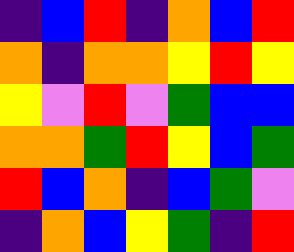[["indigo", "blue", "red", "indigo", "orange", "blue", "red"], ["orange", "indigo", "orange", "orange", "yellow", "red", "yellow"], ["yellow", "violet", "red", "violet", "green", "blue", "blue"], ["orange", "orange", "green", "red", "yellow", "blue", "green"], ["red", "blue", "orange", "indigo", "blue", "green", "violet"], ["indigo", "orange", "blue", "yellow", "green", "indigo", "red"]]